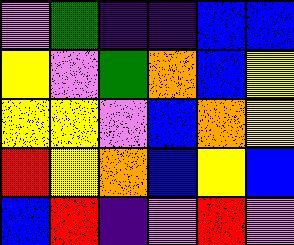[["violet", "green", "indigo", "indigo", "blue", "blue"], ["yellow", "violet", "green", "orange", "blue", "yellow"], ["yellow", "yellow", "violet", "blue", "orange", "yellow"], ["red", "yellow", "orange", "blue", "yellow", "blue"], ["blue", "red", "indigo", "violet", "red", "violet"]]